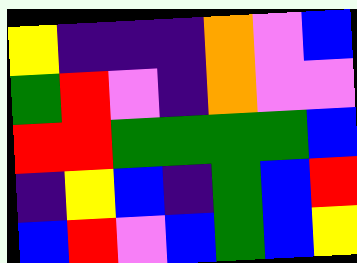[["yellow", "indigo", "indigo", "indigo", "orange", "violet", "blue"], ["green", "red", "violet", "indigo", "orange", "violet", "violet"], ["red", "red", "green", "green", "green", "green", "blue"], ["indigo", "yellow", "blue", "indigo", "green", "blue", "red"], ["blue", "red", "violet", "blue", "green", "blue", "yellow"]]